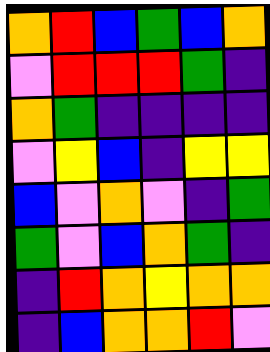[["orange", "red", "blue", "green", "blue", "orange"], ["violet", "red", "red", "red", "green", "indigo"], ["orange", "green", "indigo", "indigo", "indigo", "indigo"], ["violet", "yellow", "blue", "indigo", "yellow", "yellow"], ["blue", "violet", "orange", "violet", "indigo", "green"], ["green", "violet", "blue", "orange", "green", "indigo"], ["indigo", "red", "orange", "yellow", "orange", "orange"], ["indigo", "blue", "orange", "orange", "red", "violet"]]